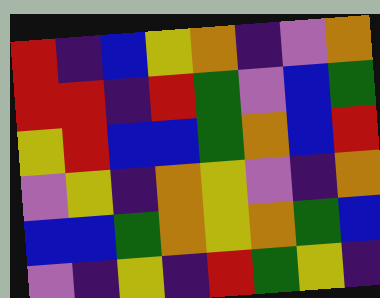[["red", "indigo", "blue", "yellow", "orange", "indigo", "violet", "orange"], ["red", "red", "indigo", "red", "green", "violet", "blue", "green"], ["yellow", "red", "blue", "blue", "green", "orange", "blue", "red"], ["violet", "yellow", "indigo", "orange", "yellow", "violet", "indigo", "orange"], ["blue", "blue", "green", "orange", "yellow", "orange", "green", "blue"], ["violet", "indigo", "yellow", "indigo", "red", "green", "yellow", "indigo"]]